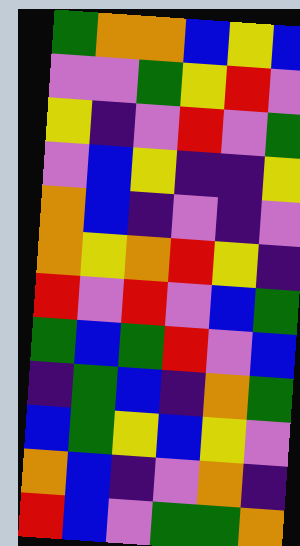[["green", "orange", "orange", "blue", "yellow", "blue"], ["violet", "violet", "green", "yellow", "red", "violet"], ["yellow", "indigo", "violet", "red", "violet", "green"], ["violet", "blue", "yellow", "indigo", "indigo", "yellow"], ["orange", "blue", "indigo", "violet", "indigo", "violet"], ["orange", "yellow", "orange", "red", "yellow", "indigo"], ["red", "violet", "red", "violet", "blue", "green"], ["green", "blue", "green", "red", "violet", "blue"], ["indigo", "green", "blue", "indigo", "orange", "green"], ["blue", "green", "yellow", "blue", "yellow", "violet"], ["orange", "blue", "indigo", "violet", "orange", "indigo"], ["red", "blue", "violet", "green", "green", "orange"]]